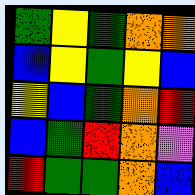[["green", "yellow", "green", "orange", "orange"], ["blue", "yellow", "green", "yellow", "blue"], ["yellow", "blue", "green", "orange", "red"], ["blue", "green", "red", "orange", "violet"], ["red", "green", "green", "orange", "blue"]]